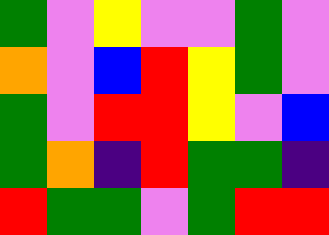[["green", "violet", "yellow", "violet", "violet", "green", "violet"], ["orange", "violet", "blue", "red", "yellow", "green", "violet"], ["green", "violet", "red", "red", "yellow", "violet", "blue"], ["green", "orange", "indigo", "red", "green", "green", "indigo"], ["red", "green", "green", "violet", "green", "red", "red"]]